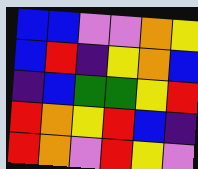[["blue", "blue", "violet", "violet", "orange", "yellow"], ["blue", "red", "indigo", "yellow", "orange", "blue"], ["indigo", "blue", "green", "green", "yellow", "red"], ["red", "orange", "yellow", "red", "blue", "indigo"], ["red", "orange", "violet", "red", "yellow", "violet"]]